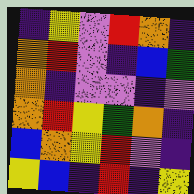[["indigo", "yellow", "violet", "red", "orange", "indigo"], ["orange", "red", "violet", "indigo", "blue", "green"], ["orange", "indigo", "violet", "violet", "indigo", "violet"], ["orange", "red", "yellow", "green", "orange", "indigo"], ["blue", "orange", "yellow", "red", "violet", "indigo"], ["yellow", "blue", "indigo", "red", "indigo", "yellow"]]